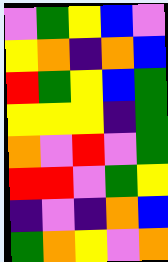[["violet", "green", "yellow", "blue", "violet"], ["yellow", "orange", "indigo", "orange", "blue"], ["red", "green", "yellow", "blue", "green"], ["yellow", "yellow", "yellow", "indigo", "green"], ["orange", "violet", "red", "violet", "green"], ["red", "red", "violet", "green", "yellow"], ["indigo", "violet", "indigo", "orange", "blue"], ["green", "orange", "yellow", "violet", "orange"]]